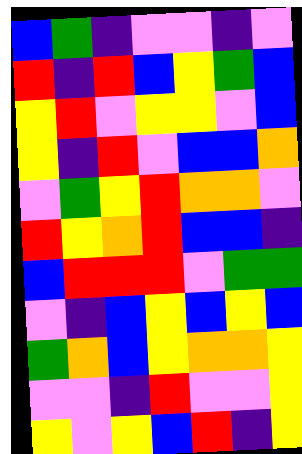[["blue", "green", "indigo", "violet", "violet", "indigo", "violet"], ["red", "indigo", "red", "blue", "yellow", "green", "blue"], ["yellow", "red", "violet", "yellow", "yellow", "violet", "blue"], ["yellow", "indigo", "red", "violet", "blue", "blue", "orange"], ["violet", "green", "yellow", "red", "orange", "orange", "violet"], ["red", "yellow", "orange", "red", "blue", "blue", "indigo"], ["blue", "red", "red", "red", "violet", "green", "green"], ["violet", "indigo", "blue", "yellow", "blue", "yellow", "blue"], ["green", "orange", "blue", "yellow", "orange", "orange", "yellow"], ["violet", "violet", "indigo", "red", "violet", "violet", "yellow"], ["yellow", "violet", "yellow", "blue", "red", "indigo", "yellow"]]